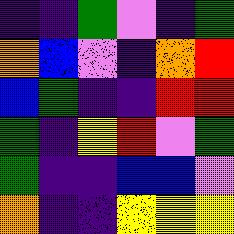[["indigo", "indigo", "green", "violet", "indigo", "green"], ["orange", "blue", "violet", "indigo", "orange", "red"], ["blue", "green", "indigo", "indigo", "red", "red"], ["green", "indigo", "yellow", "red", "violet", "green"], ["green", "indigo", "indigo", "blue", "blue", "violet"], ["orange", "indigo", "indigo", "yellow", "yellow", "yellow"]]